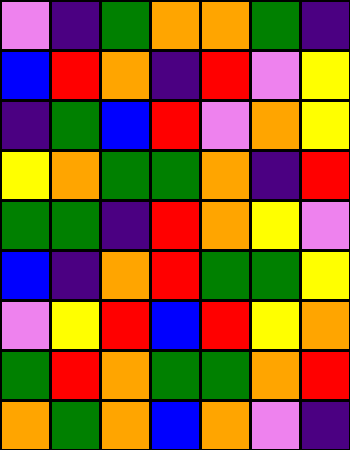[["violet", "indigo", "green", "orange", "orange", "green", "indigo"], ["blue", "red", "orange", "indigo", "red", "violet", "yellow"], ["indigo", "green", "blue", "red", "violet", "orange", "yellow"], ["yellow", "orange", "green", "green", "orange", "indigo", "red"], ["green", "green", "indigo", "red", "orange", "yellow", "violet"], ["blue", "indigo", "orange", "red", "green", "green", "yellow"], ["violet", "yellow", "red", "blue", "red", "yellow", "orange"], ["green", "red", "orange", "green", "green", "orange", "red"], ["orange", "green", "orange", "blue", "orange", "violet", "indigo"]]